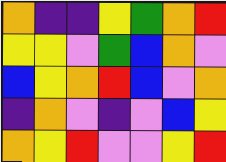[["orange", "indigo", "indigo", "yellow", "green", "orange", "red"], ["yellow", "yellow", "violet", "green", "blue", "orange", "violet"], ["blue", "yellow", "orange", "red", "blue", "violet", "orange"], ["indigo", "orange", "violet", "indigo", "violet", "blue", "yellow"], ["orange", "yellow", "red", "violet", "violet", "yellow", "red"]]